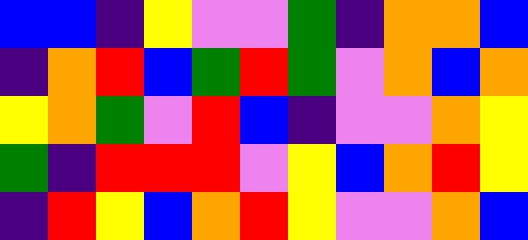[["blue", "blue", "indigo", "yellow", "violet", "violet", "green", "indigo", "orange", "orange", "blue"], ["indigo", "orange", "red", "blue", "green", "red", "green", "violet", "orange", "blue", "orange"], ["yellow", "orange", "green", "violet", "red", "blue", "indigo", "violet", "violet", "orange", "yellow"], ["green", "indigo", "red", "red", "red", "violet", "yellow", "blue", "orange", "red", "yellow"], ["indigo", "red", "yellow", "blue", "orange", "red", "yellow", "violet", "violet", "orange", "blue"]]